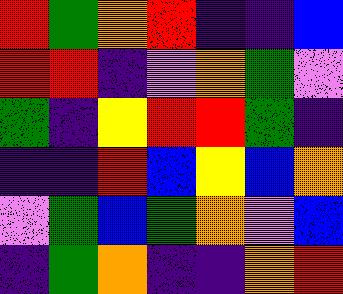[["red", "green", "orange", "red", "indigo", "indigo", "blue"], ["red", "red", "indigo", "violet", "orange", "green", "violet"], ["green", "indigo", "yellow", "red", "red", "green", "indigo"], ["indigo", "indigo", "red", "blue", "yellow", "blue", "orange"], ["violet", "green", "blue", "green", "orange", "violet", "blue"], ["indigo", "green", "orange", "indigo", "indigo", "orange", "red"]]